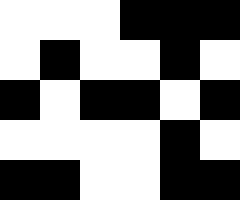[["white", "white", "white", "black", "black", "black"], ["white", "black", "white", "white", "black", "white"], ["black", "white", "black", "black", "white", "black"], ["white", "white", "white", "white", "black", "white"], ["black", "black", "white", "white", "black", "black"]]